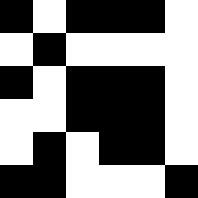[["black", "white", "black", "black", "black", "white"], ["white", "black", "white", "white", "white", "white"], ["black", "white", "black", "black", "black", "white"], ["white", "white", "black", "black", "black", "white"], ["white", "black", "white", "black", "black", "white"], ["black", "black", "white", "white", "white", "black"]]